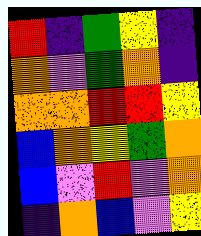[["red", "indigo", "green", "yellow", "indigo"], ["orange", "violet", "green", "orange", "indigo"], ["orange", "orange", "red", "red", "yellow"], ["blue", "orange", "yellow", "green", "orange"], ["blue", "violet", "red", "violet", "orange"], ["indigo", "orange", "blue", "violet", "yellow"]]